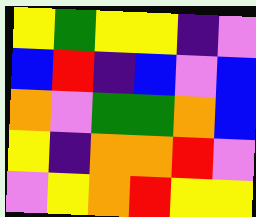[["yellow", "green", "yellow", "yellow", "indigo", "violet"], ["blue", "red", "indigo", "blue", "violet", "blue"], ["orange", "violet", "green", "green", "orange", "blue"], ["yellow", "indigo", "orange", "orange", "red", "violet"], ["violet", "yellow", "orange", "red", "yellow", "yellow"]]